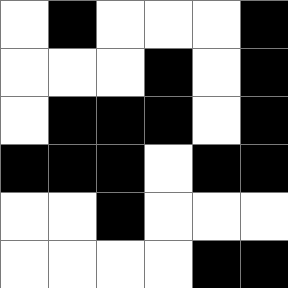[["white", "black", "white", "white", "white", "black"], ["white", "white", "white", "black", "white", "black"], ["white", "black", "black", "black", "white", "black"], ["black", "black", "black", "white", "black", "black"], ["white", "white", "black", "white", "white", "white"], ["white", "white", "white", "white", "black", "black"]]